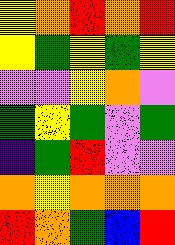[["yellow", "orange", "red", "orange", "red"], ["yellow", "green", "yellow", "green", "yellow"], ["violet", "violet", "yellow", "orange", "violet"], ["green", "yellow", "green", "violet", "green"], ["indigo", "green", "red", "violet", "violet"], ["orange", "yellow", "orange", "orange", "orange"], ["red", "orange", "green", "blue", "red"]]